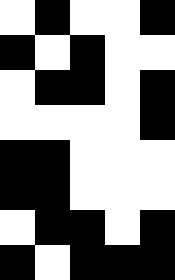[["white", "black", "white", "white", "black"], ["black", "white", "black", "white", "white"], ["white", "black", "black", "white", "black"], ["white", "white", "white", "white", "black"], ["black", "black", "white", "white", "white"], ["black", "black", "white", "white", "white"], ["white", "black", "black", "white", "black"], ["black", "white", "black", "black", "black"]]